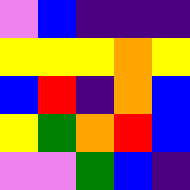[["violet", "blue", "indigo", "indigo", "indigo"], ["yellow", "yellow", "yellow", "orange", "yellow"], ["blue", "red", "indigo", "orange", "blue"], ["yellow", "green", "orange", "red", "blue"], ["violet", "violet", "green", "blue", "indigo"]]